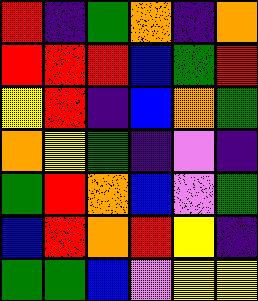[["red", "indigo", "green", "orange", "indigo", "orange"], ["red", "red", "red", "blue", "green", "red"], ["yellow", "red", "indigo", "blue", "orange", "green"], ["orange", "yellow", "green", "indigo", "violet", "indigo"], ["green", "red", "orange", "blue", "violet", "green"], ["blue", "red", "orange", "red", "yellow", "indigo"], ["green", "green", "blue", "violet", "yellow", "yellow"]]